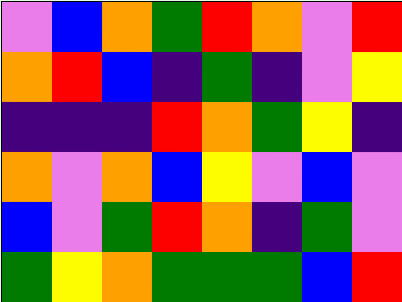[["violet", "blue", "orange", "green", "red", "orange", "violet", "red"], ["orange", "red", "blue", "indigo", "green", "indigo", "violet", "yellow"], ["indigo", "indigo", "indigo", "red", "orange", "green", "yellow", "indigo"], ["orange", "violet", "orange", "blue", "yellow", "violet", "blue", "violet"], ["blue", "violet", "green", "red", "orange", "indigo", "green", "violet"], ["green", "yellow", "orange", "green", "green", "green", "blue", "red"]]